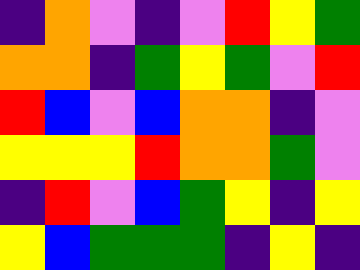[["indigo", "orange", "violet", "indigo", "violet", "red", "yellow", "green"], ["orange", "orange", "indigo", "green", "yellow", "green", "violet", "red"], ["red", "blue", "violet", "blue", "orange", "orange", "indigo", "violet"], ["yellow", "yellow", "yellow", "red", "orange", "orange", "green", "violet"], ["indigo", "red", "violet", "blue", "green", "yellow", "indigo", "yellow"], ["yellow", "blue", "green", "green", "green", "indigo", "yellow", "indigo"]]